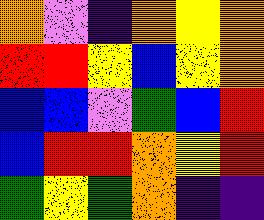[["orange", "violet", "indigo", "orange", "yellow", "orange"], ["red", "red", "yellow", "blue", "yellow", "orange"], ["blue", "blue", "violet", "green", "blue", "red"], ["blue", "red", "red", "orange", "yellow", "red"], ["green", "yellow", "green", "orange", "indigo", "indigo"]]